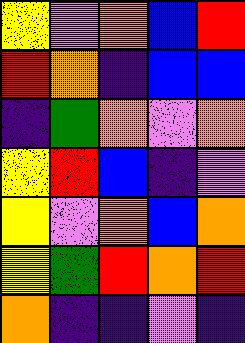[["yellow", "violet", "orange", "blue", "red"], ["red", "orange", "indigo", "blue", "blue"], ["indigo", "green", "orange", "violet", "orange"], ["yellow", "red", "blue", "indigo", "violet"], ["yellow", "violet", "orange", "blue", "orange"], ["yellow", "green", "red", "orange", "red"], ["orange", "indigo", "indigo", "violet", "indigo"]]